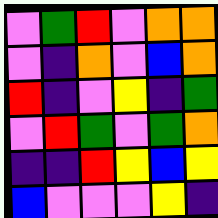[["violet", "green", "red", "violet", "orange", "orange"], ["violet", "indigo", "orange", "violet", "blue", "orange"], ["red", "indigo", "violet", "yellow", "indigo", "green"], ["violet", "red", "green", "violet", "green", "orange"], ["indigo", "indigo", "red", "yellow", "blue", "yellow"], ["blue", "violet", "violet", "violet", "yellow", "indigo"]]